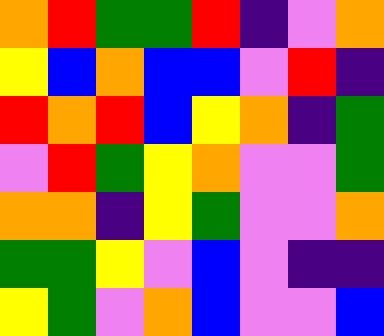[["orange", "red", "green", "green", "red", "indigo", "violet", "orange"], ["yellow", "blue", "orange", "blue", "blue", "violet", "red", "indigo"], ["red", "orange", "red", "blue", "yellow", "orange", "indigo", "green"], ["violet", "red", "green", "yellow", "orange", "violet", "violet", "green"], ["orange", "orange", "indigo", "yellow", "green", "violet", "violet", "orange"], ["green", "green", "yellow", "violet", "blue", "violet", "indigo", "indigo"], ["yellow", "green", "violet", "orange", "blue", "violet", "violet", "blue"]]